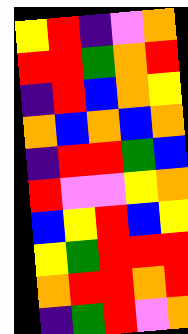[["yellow", "red", "indigo", "violet", "orange"], ["red", "red", "green", "orange", "red"], ["indigo", "red", "blue", "orange", "yellow"], ["orange", "blue", "orange", "blue", "orange"], ["indigo", "red", "red", "green", "blue"], ["red", "violet", "violet", "yellow", "orange"], ["blue", "yellow", "red", "blue", "yellow"], ["yellow", "green", "red", "red", "red"], ["orange", "red", "red", "orange", "red"], ["indigo", "green", "red", "violet", "orange"]]